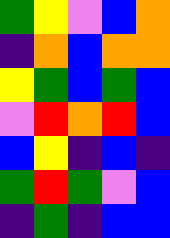[["green", "yellow", "violet", "blue", "orange"], ["indigo", "orange", "blue", "orange", "orange"], ["yellow", "green", "blue", "green", "blue"], ["violet", "red", "orange", "red", "blue"], ["blue", "yellow", "indigo", "blue", "indigo"], ["green", "red", "green", "violet", "blue"], ["indigo", "green", "indigo", "blue", "blue"]]